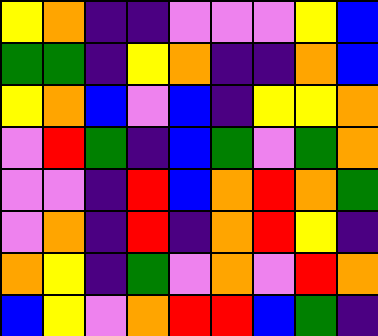[["yellow", "orange", "indigo", "indigo", "violet", "violet", "violet", "yellow", "blue"], ["green", "green", "indigo", "yellow", "orange", "indigo", "indigo", "orange", "blue"], ["yellow", "orange", "blue", "violet", "blue", "indigo", "yellow", "yellow", "orange"], ["violet", "red", "green", "indigo", "blue", "green", "violet", "green", "orange"], ["violet", "violet", "indigo", "red", "blue", "orange", "red", "orange", "green"], ["violet", "orange", "indigo", "red", "indigo", "orange", "red", "yellow", "indigo"], ["orange", "yellow", "indigo", "green", "violet", "orange", "violet", "red", "orange"], ["blue", "yellow", "violet", "orange", "red", "red", "blue", "green", "indigo"]]